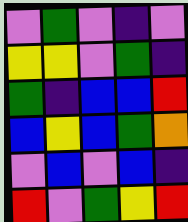[["violet", "green", "violet", "indigo", "violet"], ["yellow", "yellow", "violet", "green", "indigo"], ["green", "indigo", "blue", "blue", "red"], ["blue", "yellow", "blue", "green", "orange"], ["violet", "blue", "violet", "blue", "indigo"], ["red", "violet", "green", "yellow", "red"]]